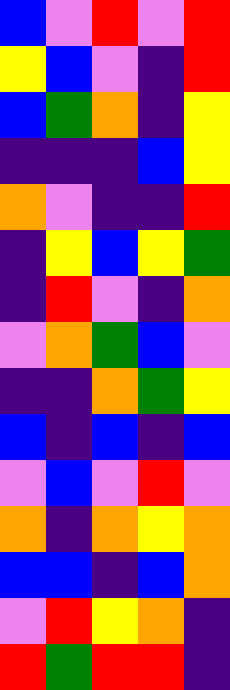[["blue", "violet", "red", "violet", "red"], ["yellow", "blue", "violet", "indigo", "red"], ["blue", "green", "orange", "indigo", "yellow"], ["indigo", "indigo", "indigo", "blue", "yellow"], ["orange", "violet", "indigo", "indigo", "red"], ["indigo", "yellow", "blue", "yellow", "green"], ["indigo", "red", "violet", "indigo", "orange"], ["violet", "orange", "green", "blue", "violet"], ["indigo", "indigo", "orange", "green", "yellow"], ["blue", "indigo", "blue", "indigo", "blue"], ["violet", "blue", "violet", "red", "violet"], ["orange", "indigo", "orange", "yellow", "orange"], ["blue", "blue", "indigo", "blue", "orange"], ["violet", "red", "yellow", "orange", "indigo"], ["red", "green", "red", "red", "indigo"]]